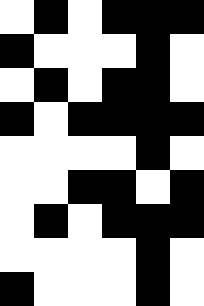[["white", "black", "white", "black", "black", "black"], ["black", "white", "white", "white", "black", "white"], ["white", "black", "white", "black", "black", "white"], ["black", "white", "black", "black", "black", "black"], ["white", "white", "white", "white", "black", "white"], ["white", "white", "black", "black", "white", "black"], ["white", "black", "white", "black", "black", "black"], ["white", "white", "white", "white", "black", "white"], ["black", "white", "white", "white", "black", "white"]]